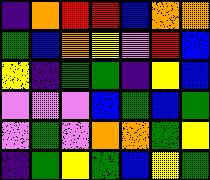[["indigo", "orange", "red", "red", "blue", "orange", "orange"], ["green", "blue", "orange", "yellow", "violet", "red", "blue"], ["yellow", "indigo", "green", "green", "indigo", "yellow", "blue"], ["violet", "violet", "violet", "blue", "green", "blue", "green"], ["violet", "green", "violet", "orange", "orange", "green", "yellow"], ["indigo", "green", "yellow", "green", "blue", "yellow", "green"]]